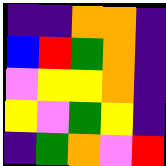[["indigo", "indigo", "orange", "orange", "indigo"], ["blue", "red", "green", "orange", "indigo"], ["violet", "yellow", "yellow", "orange", "indigo"], ["yellow", "violet", "green", "yellow", "indigo"], ["indigo", "green", "orange", "violet", "red"]]